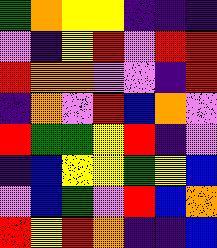[["green", "orange", "yellow", "yellow", "indigo", "indigo", "indigo"], ["violet", "indigo", "yellow", "red", "violet", "red", "red"], ["red", "orange", "orange", "violet", "violet", "indigo", "red"], ["indigo", "orange", "violet", "red", "blue", "orange", "violet"], ["red", "green", "green", "yellow", "red", "indigo", "violet"], ["indigo", "blue", "yellow", "yellow", "green", "yellow", "blue"], ["violet", "blue", "green", "violet", "red", "blue", "orange"], ["red", "yellow", "red", "orange", "indigo", "indigo", "blue"]]